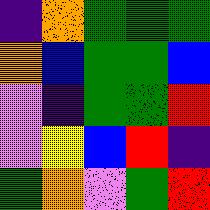[["indigo", "orange", "green", "green", "green"], ["orange", "blue", "green", "green", "blue"], ["violet", "indigo", "green", "green", "red"], ["violet", "yellow", "blue", "red", "indigo"], ["green", "orange", "violet", "green", "red"]]